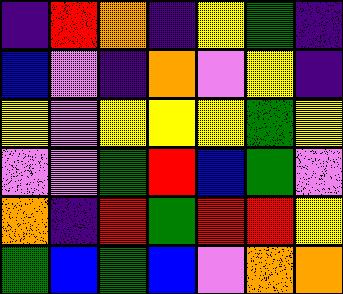[["indigo", "red", "orange", "indigo", "yellow", "green", "indigo"], ["blue", "violet", "indigo", "orange", "violet", "yellow", "indigo"], ["yellow", "violet", "yellow", "yellow", "yellow", "green", "yellow"], ["violet", "violet", "green", "red", "blue", "green", "violet"], ["orange", "indigo", "red", "green", "red", "red", "yellow"], ["green", "blue", "green", "blue", "violet", "orange", "orange"]]